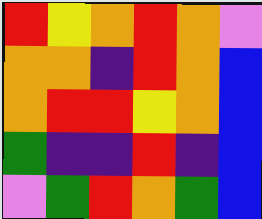[["red", "yellow", "orange", "red", "orange", "violet"], ["orange", "orange", "indigo", "red", "orange", "blue"], ["orange", "red", "red", "yellow", "orange", "blue"], ["green", "indigo", "indigo", "red", "indigo", "blue"], ["violet", "green", "red", "orange", "green", "blue"]]